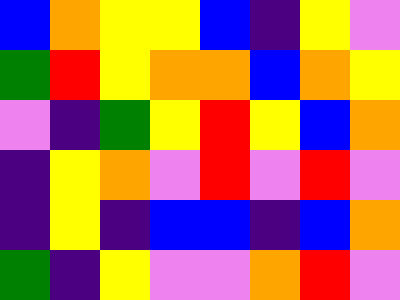[["blue", "orange", "yellow", "yellow", "blue", "indigo", "yellow", "violet"], ["green", "red", "yellow", "orange", "orange", "blue", "orange", "yellow"], ["violet", "indigo", "green", "yellow", "red", "yellow", "blue", "orange"], ["indigo", "yellow", "orange", "violet", "red", "violet", "red", "violet"], ["indigo", "yellow", "indigo", "blue", "blue", "indigo", "blue", "orange"], ["green", "indigo", "yellow", "violet", "violet", "orange", "red", "violet"]]